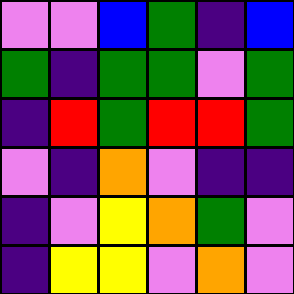[["violet", "violet", "blue", "green", "indigo", "blue"], ["green", "indigo", "green", "green", "violet", "green"], ["indigo", "red", "green", "red", "red", "green"], ["violet", "indigo", "orange", "violet", "indigo", "indigo"], ["indigo", "violet", "yellow", "orange", "green", "violet"], ["indigo", "yellow", "yellow", "violet", "orange", "violet"]]